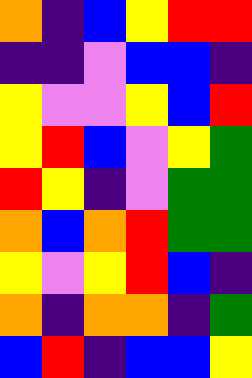[["orange", "indigo", "blue", "yellow", "red", "red"], ["indigo", "indigo", "violet", "blue", "blue", "indigo"], ["yellow", "violet", "violet", "yellow", "blue", "red"], ["yellow", "red", "blue", "violet", "yellow", "green"], ["red", "yellow", "indigo", "violet", "green", "green"], ["orange", "blue", "orange", "red", "green", "green"], ["yellow", "violet", "yellow", "red", "blue", "indigo"], ["orange", "indigo", "orange", "orange", "indigo", "green"], ["blue", "red", "indigo", "blue", "blue", "yellow"]]